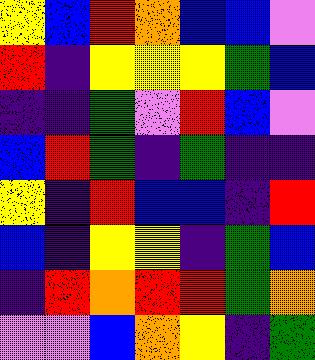[["yellow", "blue", "red", "orange", "blue", "blue", "violet"], ["red", "indigo", "yellow", "yellow", "yellow", "green", "blue"], ["indigo", "indigo", "green", "violet", "red", "blue", "violet"], ["blue", "red", "green", "indigo", "green", "indigo", "indigo"], ["yellow", "indigo", "red", "blue", "blue", "indigo", "red"], ["blue", "indigo", "yellow", "yellow", "indigo", "green", "blue"], ["indigo", "red", "orange", "red", "red", "green", "orange"], ["violet", "violet", "blue", "orange", "yellow", "indigo", "green"]]